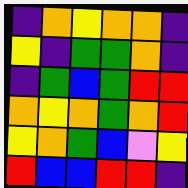[["indigo", "orange", "yellow", "orange", "orange", "indigo"], ["yellow", "indigo", "green", "green", "orange", "indigo"], ["indigo", "green", "blue", "green", "red", "red"], ["orange", "yellow", "orange", "green", "orange", "red"], ["yellow", "orange", "green", "blue", "violet", "yellow"], ["red", "blue", "blue", "red", "red", "indigo"]]